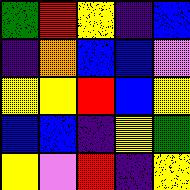[["green", "red", "yellow", "indigo", "blue"], ["indigo", "orange", "blue", "blue", "violet"], ["yellow", "yellow", "red", "blue", "yellow"], ["blue", "blue", "indigo", "yellow", "green"], ["yellow", "violet", "red", "indigo", "yellow"]]